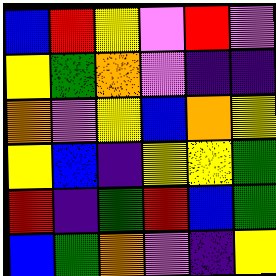[["blue", "red", "yellow", "violet", "red", "violet"], ["yellow", "green", "orange", "violet", "indigo", "indigo"], ["orange", "violet", "yellow", "blue", "orange", "yellow"], ["yellow", "blue", "indigo", "yellow", "yellow", "green"], ["red", "indigo", "green", "red", "blue", "green"], ["blue", "green", "orange", "violet", "indigo", "yellow"]]